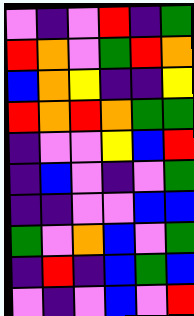[["violet", "indigo", "violet", "red", "indigo", "green"], ["red", "orange", "violet", "green", "red", "orange"], ["blue", "orange", "yellow", "indigo", "indigo", "yellow"], ["red", "orange", "red", "orange", "green", "green"], ["indigo", "violet", "violet", "yellow", "blue", "red"], ["indigo", "blue", "violet", "indigo", "violet", "green"], ["indigo", "indigo", "violet", "violet", "blue", "blue"], ["green", "violet", "orange", "blue", "violet", "green"], ["indigo", "red", "indigo", "blue", "green", "blue"], ["violet", "indigo", "violet", "blue", "violet", "red"]]